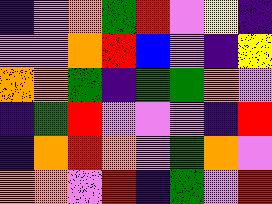[["indigo", "violet", "orange", "green", "red", "violet", "yellow", "indigo"], ["violet", "violet", "orange", "red", "blue", "violet", "indigo", "yellow"], ["orange", "orange", "green", "indigo", "green", "green", "orange", "violet"], ["indigo", "green", "red", "violet", "violet", "violet", "indigo", "red"], ["indigo", "orange", "red", "orange", "violet", "green", "orange", "violet"], ["orange", "orange", "violet", "red", "indigo", "green", "violet", "red"]]